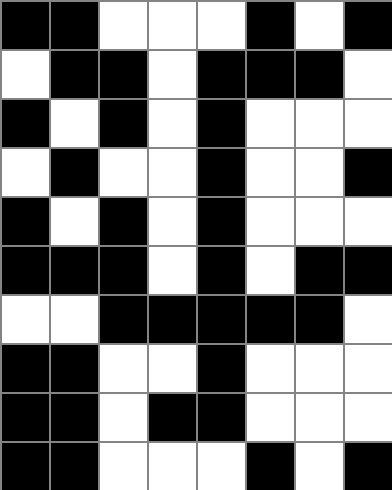[["black", "black", "white", "white", "white", "black", "white", "black"], ["white", "black", "black", "white", "black", "black", "black", "white"], ["black", "white", "black", "white", "black", "white", "white", "white"], ["white", "black", "white", "white", "black", "white", "white", "black"], ["black", "white", "black", "white", "black", "white", "white", "white"], ["black", "black", "black", "white", "black", "white", "black", "black"], ["white", "white", "black", "black", "black", "black", "black", "white"], ["black", "black", "white", "white", "black", "white", "white", "white"], ["black", "black", "white", "black", "black", "white", "white", "white"], ["black", "black", "white", "white", "white", "black", "white", "black"]]